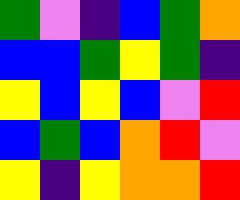[["green", "violet", "indigo", "blue", "green", "orange"], ["blue", "blue", "green", "yellow", "green", "indigo"], ["yellow", "blue", "yellow", "blue", "violet", "red"], ["blue", "green", "blue", "orange", "red", "violet"], ["yellow", "indigo", "yellow", "orange", "orange", "red"]]